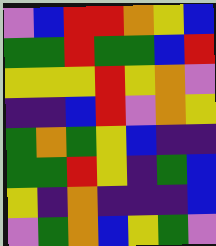[["violet", "blue", "red", "red", "orange", "yellow", "blue"], ["green", "green", "red", "green", "green", "blue", "red"], ["yellow", "yellow", "yellow", "red", "yellow", "orange", "violet"], ["indigo", "indigo", "blue", "red", "violet", "orange", "yellow"], ["green", "orange", "green", "yellow", "blue", "indigo", "indigo"], ["green", "green", "red", "yellow", "indigo", "green", "blue"], ["yellow", "indigo", "orange", "indigo", "indigo", "indigo", "blue"], ["violet", "green", "orange", "blue", "yellow", "green", "violet"]]